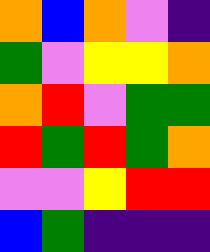[["orange", "blue", "orange", "violet", "indigo"], ["green", "violet", "yellow", "yellow", "orange"], ["orange", "red", "violet", "green", "green"], ["red", "green", "red", "green", "orange"], ["violet", "violet", "yellow", "red", "red"], ["blue", "green", "indigo", "indigo", "indigo"]]